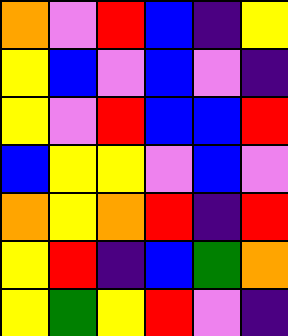[["orange", "violet", "red", "blue", "indigo", "yellow"], ["yellow", "blue", "violet", "blue", "violet", "indigo"], ["yellow", "violet", "red", "blue", "blue", "red"], ["blue", "yellow", "yellow", "violet", "blue", "violet"], ["orange", "yellow", "orange", "red", "indigo", "red"], ["yellow", "red", "indigo", "blue", "green", "orange"], ["yellow", "green", "yellow", "red", "violet", "indigo"]]